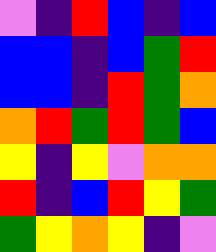[["violet", "indigo", "red", "blue", "indigo", "blue"], ["blue", "blue", "indigo", "blue", "green", "red"], ["blue", "blue", "indigo", "red", "green", "orange"], ["orange", "red", "green", "red", "green", "blue"], ["yellow", "indigo", "yellow", "violet", "orange", "orange"], ["red", "indigo", "blue", "red", "yellow", "green"], ["green", "yellow", "orange", "yellow", "indigo", "violet"]]